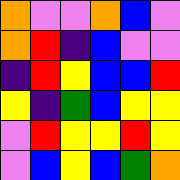[["orange", "violet", "violet", "orange", "blue", "violet"], ["orange", "red", "indigo", "blue", "violet", "violet"], ["indigo", "red", "yellow", "blue", "blue", "red"], ["yellow", "indigo", "green", "blue", "yellow", "yellow"], ["violet", "red", "yellow", "yellow", "red", "yellow"], ["violet", "blue", "yellow", "blue", "green", "orange"]]